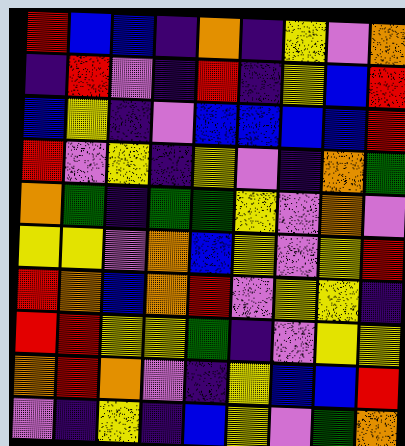[["red", "blue", "blue", "indigo", "orange", "indigo", "yellow", "violet", "orange"], ["indigo", "red", "violet", "indigo", "red", "indigo", "yellow", "blue", "red"], ["blue", "yellow", "indigo", "violet", "blue", "blue", "blue", "blue", "red"], ["red", "violet", "yellow", "indigo", "yellow", "violet", "indigo", "orange", "green"], ["orange", "green", "indigo", "green", "green", "yellow", "violet", "orange", "violet"], ["yellow", "yellow", "violet", "orange", "blue", "yellow", "violet", "yellow", "red"], ["red", "orange", "blue", "orange", "red", "violet", "yellow", "yellow", "indigo"], ["red", "red", "yellow", "yellow", "green", "indigo", "violet", "yellow", "yellow"], ["orange", "red", "orange", "violet", "indigo", "yellow", "blue", "blue", "red"], ["violet", "indigo", "yellow", "indigo", "blue", "yellow", "violet", "green", "orange"]]